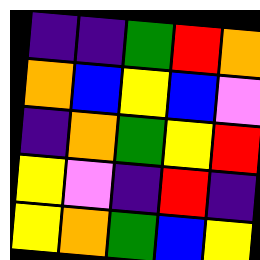[["indigo", "indigo", "green", "red", "orange"], ["orange", "blue", "yellow", "blue", "violet"], ["indigo", "orange", "green", "yellow", "red"], ["yellow", "violet", "indigo", "red", "indigo"], ["yellow", "orange", "green", "blue", "yellow"]]